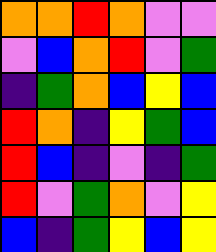[["orange", "orange", "red", "orange", "violet", "violet"], ["violet", "blue", "orange", "red", "violet", "green"], ["indigo", "green", "orange", "blue", "yellow", "blue"], ["red", "orange", "indigo", "yellow", "green", "blue"], ["red", "blue", "indigo", "violet", "indigo", "green"], ["red", "violet", "green", "orange", "violet", "yellow"], ["blue", "indigo", "green", "yellow", "blue", "yellow"]]